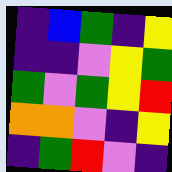[["indigo", "blue", "green", "indigo", "yellow"], ["indigo", "indigo", "violet", "yellow", "green"], ["green", "violet", "green", "yellow", "red"], ["orange", "orange", "violet", "indigo", "yellow"], ["indigo", "green", "red", "violet", "indigo"]]